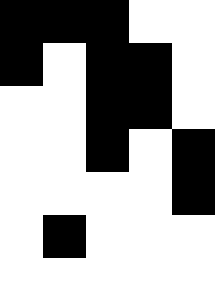[["black", "black", "black", "white", "white"], ["black", "white", "black", "black", "white"], ["white", "white", "black", "black", "white"], ["white", "white", "black", "white", "black"], ["white", "white", "white", "white", "black"], ["white", "black", "white", "white", "white"], ["white", "white", "white", "white", "white"]]